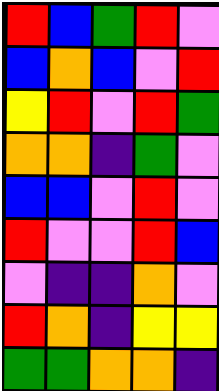[["red", "blue", "green", "red", "violet"], ["blue", "orange", "blue", "violet", "red"], ["yellow", "red", "violet", "red", "green"], ["orange", "orange", "indigo", "green", "violet"], ["blue", "blue", "violet", "red", "violet"], ["red", "violet", "violet", "red", "blue"], ["violet", "indigo", "indigo", "orange", "violet"], ["red", "orange", "indigo", "yellow", "yellow"], ["green", "green", "orange", "orange", "indigo"]]